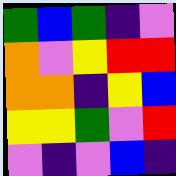[["green", "blue", "green", "indigo", "violet"], ["orange", "violet", "yellow", "red", "red"], ["orange", "orange", "indigo", "yellow", "blue"], ["yellow", "yellow", "green", "violet", "red"], ["violet", "indigo", "violet", "blue", "indigo"]]